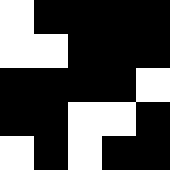[["white", "black", "black", "black", "black"], ["white", "white", "black", "black", "black"], ["black", "black", "black", "black", "white"], ["black", "black", "white", "white", "black"], ["white", "black", "white", "black", "black"]]